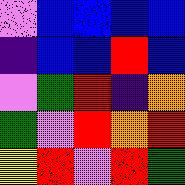[["violet", "blue", "blue", "blue", "blue"], ["indigo", "blue", "blue", "red", "blue"], ["violet", "green", "red", "indigo", "orange"], ["green", "violet", "red", "orange", "red"], ["yellow", "red", "violet", "red", "green"]]